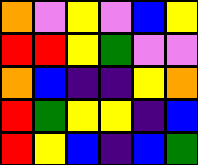[["orange", "violet", "yellow", "violet", "blue", "yellow"], ["red", "red", "yellow", "green", "violet", "violet"], ["orange", "blue", "indigo", "indigo", "yellow", "orange"], ["red", "green", "yellow", "yellow", "indigo", "blue"], ["red", "yellow", "blue", "indigo", "blue", "green"]]